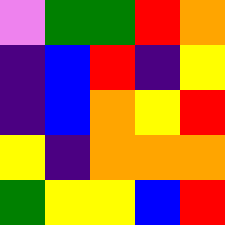[["violet", "green", "green", "red", "orange"], ["indigo", "blue", "red", "indigo", "yellow"], ["indigo", "blue", "orange", "yellow", "red"], ["yellow", "indigo", "orange", "orange", "orange"], ["green", "yellow", "yellow", "blue", "red"]]